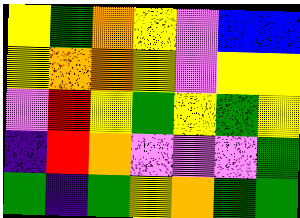[["yellow", "green", "orange", "yellow", "violet", "blue", "blue"], ["yellow", "orange", "orange", "yellow", "violet", "yellow", "yellow"], ["violet", "red", "yellow", "green", "yellow", "green", "yellow"], ["indigo", "red", "orange", "violet", "violet", "violet", "green"], ["green", "indigo", "green", "yellow", "orange", "green", "green"]]